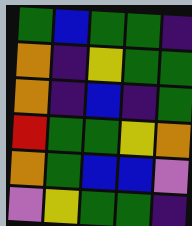[["green", "blue", "green", "green", "indigo"], ["orange", "indigo", "yellow", "green", "green"], ["orange", "indigo", "blue", "indigo", "green"], ["red", "green", "green", "yellow", "orange"], ["orange", "green", "blue", "blue", "violet"], ["violet", "yellow", "green", "green", "indigo"]]